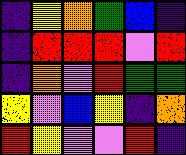[["indigo", "yellow", "orange", "green", "blue", "indigo"], ["indigo", "red", "red", "red", "violet", "red"], ["indigo", "orange", "violet", "red", "green", "green"], ["yellow", "violet", "blue", "yellow", "indigo", "orange"], ["red", "yellow", "violet", "violet", "red", "indigo"]]